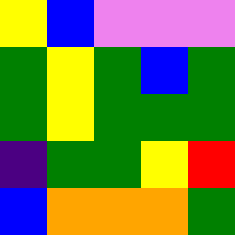[["yellow", "blue", "violet", "violet", "violet"], ["green", "yellow", "green", "blue", "green"], ["green", "yellow", "green", "green", "green"], ["indigo", "green", "green", "yellow", "red"], ["blue", "orange", "orange", "orange", "green"]]